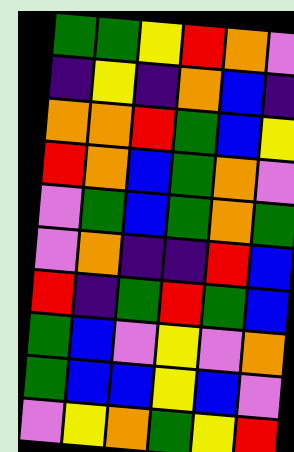[["green", "green", "yellow", "red", "orange", "violet"], ["indigo", "yellow", "indigo", "orange", "blue", "indigo"], ["orange", "orange", "red", "green", "blue", "yellow"], ["red", "orange", "blue", "green", "orange", "violet"], ["violet", "green", "blue", "green", "orange", "green"], ["violet", "orange", "indigo", "indigo", "red", "blue"], ["red", "indigo", "green", "red", "green", "blue"], ["green", "blue", "violet", "yellow", "violet", "orange"], ["green", "blue", "blue", "yellow", "blue", "violet"], ["violet", "yellow", "orange", "green", "yellow", "red"]]